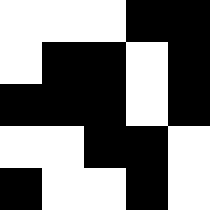[["white", "white", "white", "black", "black"], ["white", "black", "black", "white", "black"], ["black", "black", "black", "white", "black"], ["white", "white", "black", "black", "white"], ["black", "white", "white", "black", "white"]]